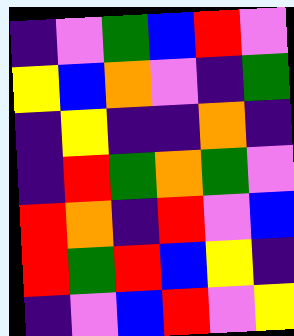[["indigo", "violet", "green", "blue", "red", "violet"], ["yellow", "blue", "orange", "violet", "indigo", "green"], ["indigo", "yellow", "indigo", "indigo", "orange", "indigo"], ["indigo", "red", "green", "orange", "green", "violet"], ["red", "orange", "indigo", "red", "violet", "blue"], ["red", "green", "red", "blue", "yellow", "indigo"], ["indigo", "violet", "blue", "red", "violet", "yellow"]]